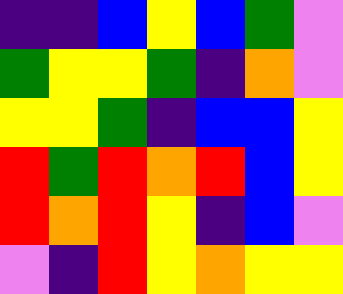[["indigo", "indigo", "blue", "yellow", "blue", "green", "violet"], ["green", "yellow", "yellow", "green", "indigo", "orange", "violet"], ["yellow", "yellow", "green", "indigo", "blue", "blue", "yellow"], ["red", "green", "red", "orange", "red", "blue", "yellow"], ["red", "orange", "red", "yellow", "indigo", "blue", "violet"], ["violet", "indigo", "red", "yellow", "orange", "yellow", "yellow"]]